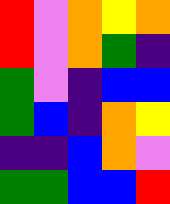[["red", "violet", "orange", "yellow", "orange"], ["red", "violet", "orange", "green", "indigo"], ["green", "violet", "indigo", "blue", "blue"], ["green", "blue", "indigo", "orange", "yellow"], ["indigo", "indigo", "blue", "orange", "violet"], ["green", "green", "blue", "blue", "red"]]